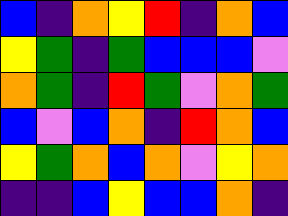[["blue", "indigo", "orange", "yellow", "red", "indigo", "orange", "blue"], ["yellow", "green", "indigo", "green", "blue", "blue", "blue", "violet"], ["orange", "green", "indigo", "red", "green", "violet", "orange", "green"], ["blue", "violet", "blue", "orange", "indigo", "red", "orange", "blue"], ["yellow", "green", "orange", "blue", "orange", "violet", "yellow", "orange"], ["indigo", "indigo", "blue", "yellow", "blue", "blue", "orange", "indigo"]]